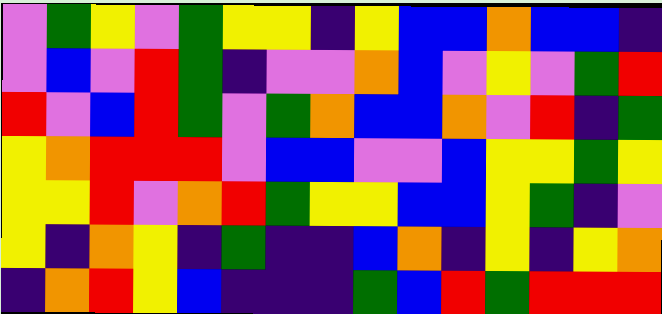[["violet", "green", "yellow", "violet", "green", "yellow", "yellow", "indigo", "yellow", "blue", "blue", "orange", "blue", "blue", "indigo"], ["violet", "blue", "violet", "red", "green", "indigo", "violet", "violet", "orange", "blue", "violet", "yellow", "violet", "green", "red"], ["red", "violet", "blue", "red", "green", "violet", "green", "orange", "blue", "blue", "orange", "violet", "red", "indigo", "green"], ["yellow", "orange", "red", "red", "red", "violet", "blue", "blue", "violet", "violet", "blue", "yellow", "yellow", "green", "yellow"], ["yellow", "yellow", "red", "violet", "orange", "red", "green", "yellow", "yellow", "blue", "blue", "yellow", "green", "indigo", "violet"], ["yellow", "indigo", "orange", "yellow", "indigo", "green", "indigo", "indigo", "blue", "orange", "indigo", "yellow", "indigo", "yellow", "orange"], ["indigo", "orange", "red", "yellow", "blue", "indigo", "indigo", "indigo", "green", "blue", "red", "green", "red", "red", "red"]]